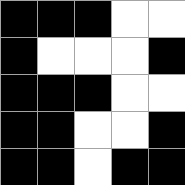[["black", "black", "black", "white", "white"], ["black", "white", "white", "white", "black"], ["black", "black", "black", "white", "white"], ["black", "black", "white", "white", "black"], ["black", "black", "white", "black", "black"]]